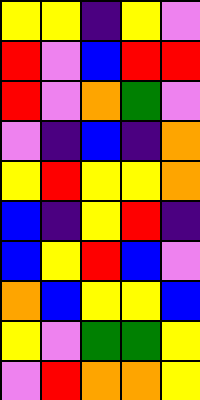[["yellow", "yellow", "indigo", "yellow", "violet"], ["red", "violet", "blue", "red", "red"], ["red", "violet", "orange", "green", "violet"], ["violet", "indigo", "blue", "indigo", "orange"], ["yellow", "red", "yellow", "yellow", "orange"], ["blue", "indigo", "yellow", "red", "indigo"], ["blue", "yellow", "red", "blue", "violet"], ["orange", "blue", "yellow", "yellow", "blue"], ["yellow", "violet", "green", "green", "yellow"], ["violet", "red", "orange", "orange", "yellow"]]